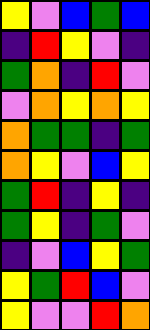[["yellow", "violet", "blue", "green", "blue"], ["indigo", "red", "yellow", "violet", "indigo"], ["green", "orange", "indigo", "red", "violet"], ["violet", "orange", "yellow", "orange", "yellow"], ["orange", "green", "green", "indigo", "green"], ["orange", "yellow", "violet", "blue", "yellow"], ["green", "red", "indigo", "yellow", "indigo"], ["green", "yellow", "indigo", "green", "violet"], ["indigo", "violet", "blue", "yellow", "green"], ["yellow", "green", "red", "blue", "violet"], ["yellow", "violet", "violet", "red", "orange"]]